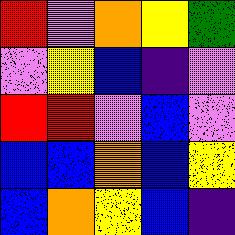[["red", "violet", "orange", "yellow", "green"], ["violet", "yellow", "blue", "indigo", "violet"], ["red", "red", "violet", "blue", "violet"], ["blue", "blue", "orange", "blue", "yellow"], ["blue", "orange", "yellow", "blue", "indigo"]]